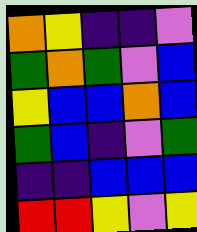[["orange", "yellow", "indigo", "indigo", "violet"], ["green", "orange", "green", "violet", "blue"], ["yellow", "blue", "blue", "orange", "blue"], ["green", "blue", "indigo", "violet", "green"], ["indigo", "indigo", "blue", "blue", "blue"], ["red", "red", "yellow", "violet", "yellow"]]